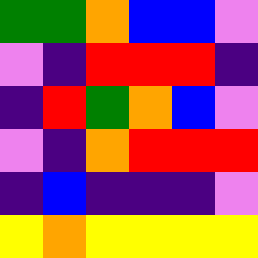[["green", "green", "orange", "blue", "blue", "violet"], ["violet", "indigo", "red", "red", "red", "indigo"], ["indigo", "red", "green", "orange", "blue", "violet"], ["violet", "indigo", "orange", "red", "red", "red"], ["indigo", "blue", "indigo", "indigo", "indigo", "violet"], ["yellow", "orange", "yellow", "yellow", "yellow", "yellow"]]